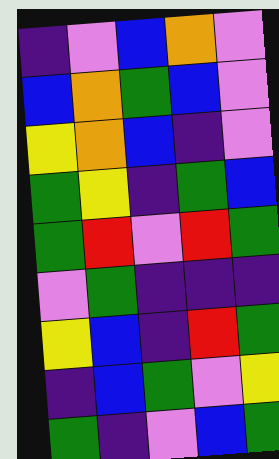[["indigo", "violet", "blue", "orange", "violet"], ["blue", "orange", "green", "blue", "violet"], ["yellow", "orange", "blue", "indigo", "violet"], ["green", "yellow", "indigo", "green", "blue"], ["green", "red", "violet", "red", "green"], ["violet", "green", "indigo", "indigo", "indigo"], ["yellow", "blue", "indigo", "red", "green"], ["indigo", "blue", "green", "violet", "yellow"], ["green", "indigo", "violet", "blue", "green"]]